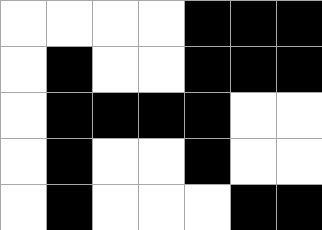[["white", "white", "white", "white", "black", "black", "black"], ["white", "black", "white", "white", "black", "black", "black"], ["white", "black", "black", "black", "black", "white", "white"], ["white", "black", "white", "white", "black", "white", "white"], ["white", "black", "white", "white", "white", "black", "black"]]